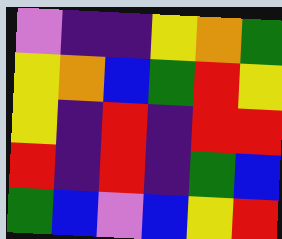[["violet", "indigo", "indigo", "yellow", "orange", "green"], ["yellow", "orange", "blue", "green", "red", "yellow"], ["yellow", "indigo", "red", "indigo", "red", "red"], ["red", "indigo", "red", "indigo", "green", "blue"], ["green", "blue", "violet", "blue", "yellow", "red"]]